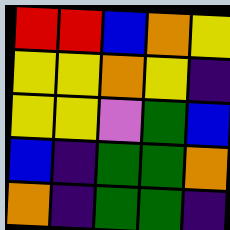[["red", "red", "blue", "orange", "yellow"], ["yellow", "yellow", "orange", "yellow", "indigo"], ["yellow", "yellow", "violet", "green", "blue"], ["blue", "indigo", "green", "green", "orange"], ["orange", "indigo", "green", "green", "indigo"]]